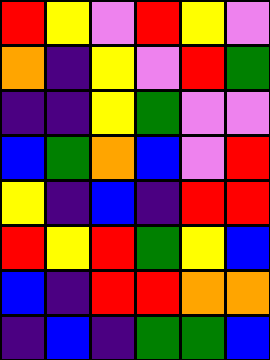[["red", "yellow", "violet", "red", "yellow", "violet"], ["orange", "indigo", "yellow", "violet", "red", "green"], ["indigo", "indigo", "yellow", "green", "violet", "violet"], ["blue", "green", "orange", "blue", "violet", "red"], ["yellow", "indigo", "blue", "indigo", "red", "red"], ["red", "yellow", "red", "green", "yellow", "blue"], ["blue", "indigo", "red", "red", "orange", "orange"], ["indigo", "blue", "indigo", "green", "green", "blue"]]